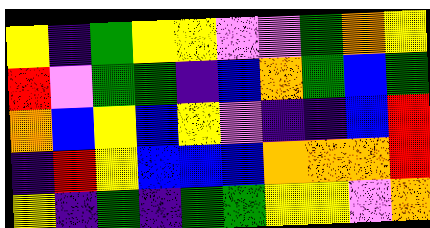[["yellow", "indigo", "green", "yellow", "yellow", "violet", "violet", "green", "orange", "yellow"], ["red", "violet", "green", "green", "indigo", "blue", "orange", "green", "blue", "green"], ["orange", "blue", "yellow", "blue", "yellow", "violet", "indigo", "indigo", "blue", "red"], ["indigo", "red", "yellow", "blue", "blue", "blue", "orange", "orange", "orange", "red"], ["yellow", "indigo", "green", "indigo", "green", "green", "yellow", "yellow", "violet", "orange"]]